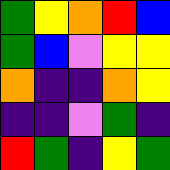[["green", "yellow", "orange", "red", "blue"], ["green", "blue", "violet", "yellow", "yellow"], ["orange", "indigo", "indigo", "orange", "yellow"], ["indigo", "indigo", "violet", "green", "indigo"], ["red", "green", "indigo", "yellow", "green"]]